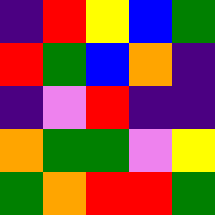[["indigo", "red", "yellow", "blue", "green"], ["red", "green", "blue", "orange", "indigo"], ["indigo", "violet", "red", "indigo", "indigo"], ["orange", "green", "green", "violet", "yellow"], ["green", "orange", "red", "red", "green"]]